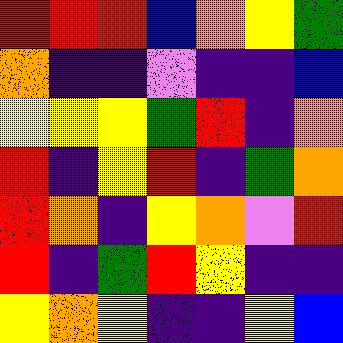[["red", "red", "red", "blue", "orange", "yellow", "green"], ["orange", "indigo", "indigo", "violet", "indigo", "indigo", "blue"], ["yellow", "yellow", "yellow", "green", "red", "indigo", "orange"], ["red", "indigo", "yellow", "red", "indigo", "green", "orange"], ["red", "orange", "indigo", "yellow", "orange", "violet", "red"], ["red", "indigo", "green", "red", "yellow", "indigo", "indigo"], ["yellow", "orange", "yellow", "indigo", "indigo", "yellow", "blue"]]